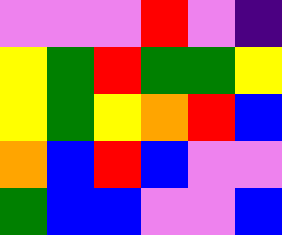[["violet", "violet", "violet", "red", "violet", "indigo"], ["yellow", "green", "red", "green", "green", "yellow"], ["yellow", "green", "yellow", "orange", "red", "blue"], ["orange", "blue", "red", "blue", "violet", "violet"], ["green", "blue", "blue", "violet", "violet", "blue"]]